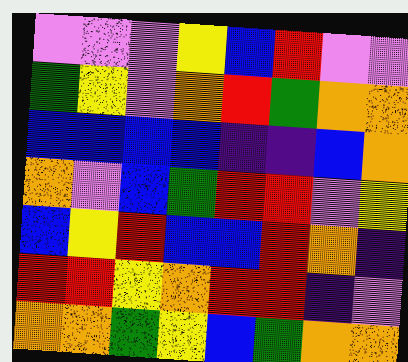[["violet", "violet", "violet", "yellow", "blue", "red", "violet", "violet"], ["green", "yellow", "violet", "orange", "red", "green", "orange", "orange"], ["blue", "blue", "blue", "blue", "indigo", "indigo", "blue", "orange"], ["orange", "violet", "blue", "green", "red", "red", "violet", "yellow"], ["blue", "yellow", "red", "blue", "blue", "red", "orange", "indigo"], ["red", "red", "yellow", "orange", "red", "red", "indigo", "violet"], ["orange", "orange", "green", "yellow", "blue", "green", "orange", "orange"]]